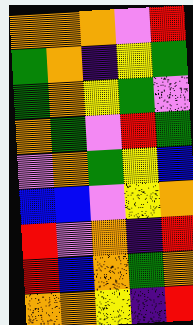[["orange", "orange", "orange", "violet", "red"], ["green", "orange", "indigo", "yellow", "green"], ["green", "orange", "yellow", "green", "violet"], ["orange", "green", "violet", "red", "green"], ["violet", "orange", "green", "yellow", "blue"], ["blue", "blue", "violet", "yellow", "orange"], ["red", "violet", "orange", "indigo", "red"], ["red", "blue", "orange", "green", "orange"], ["orange", "orange", "yellow", "indigo", "red"]]